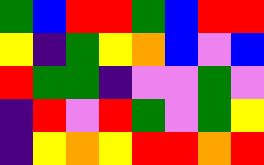[["green", "blue", "red", "red", "green", "blue", "red", "red"], ["yellow", "indigo", "green", "yellow", "orange", "blue", "violet", "blue"], ["red", "green", "green", "indigo", "violet", "violet", "green", "violet"], ["indigo", "red", "violet", "red", "green", "violet", "green", "yellow"], ["indigo", "yellow", "orange", "yellow", "red", "red", "orange", "red"]]